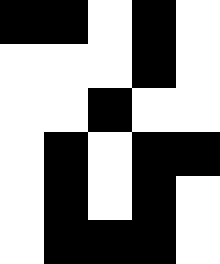[["black", "black", "white", "black", "white"], ["white", "white", "white", "black", "white"], ["white", "white", "black", "white", "white"], ["white", "black", "white", "black", "black"], ["white", "black", "white", "black", "white"], ["white", "black", "black", "black", "white"]]